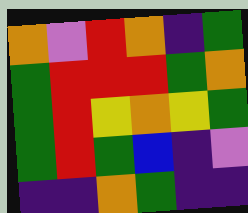[["orange", "violet", "red", "orange", "indigo", "green"], ["green", "red", "red", "red", "green", "orange"], ["green", "red", "yellow", "orange", "yellow", "green"], ["green", "red", "green", "blue", "indigo", "violet"], ["indigo", "indigo", "orange", "green", "indigo", "indigo"]]